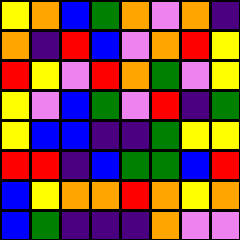[["yellow", "orange", "blue", "green", "orange", "violet", "orange", "indigo"], ["orange", "indigo", "red", "blue", "violet", "orange", "red", "yellow"], ["red", "yellow", "violet", "red", "orange", "green", "violet", "yellow"], ["yellow", "violet", "blue", "green", "violet", "red", "indigo", "green"], ["yellow", "blue", "blue", "indigo", "indigo", "green", "yellow", "yellow"], ["red", "red", "indigo", "blue", "green", "green", "blue", "red"], ["blue", "yellow", "orange", "orange", "red", "orange", "yellow", "orange"], ["blue", "green", "indigo", "indigo", "indigo", "orange", "violet", "violet"]]